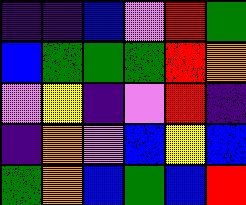[["indigo", "indigo", "blue", "violet", "red", "green"], ["blue", "green", "green", "green", "red", "orange"], ["violet", "yellow", "indigo", "violet", "red", "indigo"], ["indigo", "orange", "violet", "blue", "yellow", "blue"], ["green", "orange", "blue", "green", "blue", "red"]]